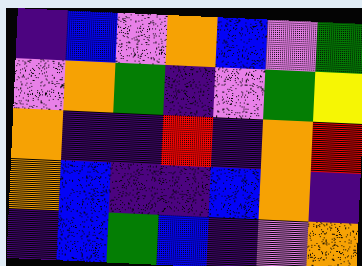[["indigo", "blue", "violet", "orange", "blue", "violet", "green"], ["violet", "orange", "green", "indigo", "violet", "green", "yellow"], ["orange", "indigo", "indigo", "red", "indigo", "orange", "red"], ["orange", "blue", "indigo", "indigo", "blue", "orange", "indigo"], ["indigo", "blue", "green", "blue", "indigo", "violet", "orange"]]